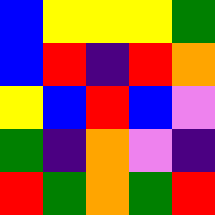[["blue", "yellow", "yellow", "yellow", "green"], ["blue", "red", "indigo", "red", "orange"], ["yellow", "blue", "red", "blue", "violet"], ["green", "indigo", "orange", "violet", "indigo"], ["red", "green", "orange", "green", "red"]]